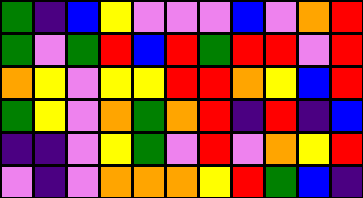[["green", "indigo", "blue", "yellow", "violet", "violet", "violet", "blue", "violet", "orange", "red"], ["green", "violet", "green", "red", "blue", "red", "green", "red", "red", "violet", "red"], ["orange", "yellow", "violet", "yellow", "yellow", "red", "red", "orange", "yellow", "blue", "red"], ["green", "yellow", "violet", "orange", "green", "orange", "red", "indigo", "red", "indigo", "blue"], ["indigo", "indigo", "violet", "yellow", "green", "violet", "red", "violet", "orange", "yellow", "red"], ["violet", "indigo", "violet", "orange", "orange", "orange", "yellow", "red", "green", "blue", "indigo"]]